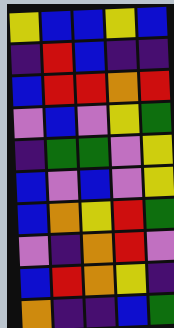[["yellow", "blue", "blue", "yellow", "blue"], ["indigo", "red", "blue", "indigo", "indigo"], ["blue", "red", "red", "orange", "red"], ["violet", "blue", "violet", "yellow", "green"], ["indigo", "green", "green", "violet", "yellow"], ["blue", "violet", "blue", "violet", "yellow"], ["blue", "orange", "yellow", "red", "green"], ["violet", "indigo", "orange", "red", "violet"], ["blue", "red", "orange", "yellow", "indigo"], ["orange", "indigo", "indigo", "blue", "green"]]